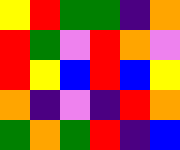[["yellow", "red", "green", "green", "indigo", "orange"], ["red", "green", "violet", "red", "orange", "violet"], ["red", "yellow", "blue", "red", "blue", "yellow"], ["orange", "indigo", "violet", "indigo", "red", "orange"], ["green", "orange", "green", "red", "indigo", "blue"]]